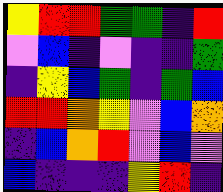[["yellow", "red", "red", "green", "green", "indigo", "red"], ["violet", "blue", "indigo", "violet", "indigo", "indigo", "green"], ["indigo", "yellow", "blue", "green", "indigo", "green", "blue"], ["red", "red", "orange", "yellow", "violet", "blue", "orange"], ["indigo", "blue", "orange", "red", "violet", "blue", "violet"], ["blue", "indigo", "indigo", "indigo", "yellow", "red", "indigo"]]